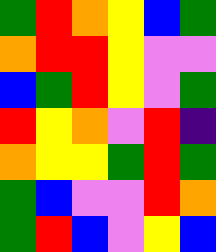[["green", "red", "orange", "yellow", "blue", "green"], ["orange", "red", "red", "yellow", "violet", "violet"], ["blue", "green", "red", "yellow", "violet", "green"], ["red", "yellow", "orange", "violet", "red", "indigo"], ["orange", "yellow", "yellow", "green", "red", "green"], ["green", "blue", "violet", "violet", "red", "orange"], ["green", "red", "blue", "violet", "yellow", "blue"]]